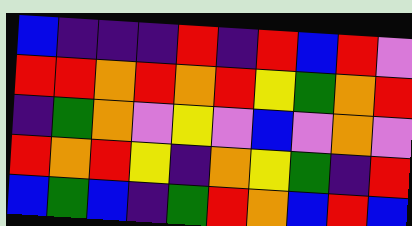[["blue", "indigo", "indigo", "indigo", "red", "indigo", "red", "blue", "red", "violet"], ["red", "red", "orange", "red", "orange", "red", "yellow", "green", "orange", "red"], ["indigo", "green", "orange", "violet", "yellow", "violet", "blue", "violet", "orange", "violet"], ["red", "orange", "red", "yellow", "indigo", "orange", "yellow", "green", "indigo", "red"], ["blue", "green", "blue", "indigo", "green", "red", "orange", "blue", "red", "blue"]]